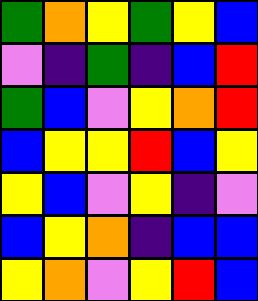[["green", "orange", "yellow", "green", "yellow", "blue"], ["violet", "indigo", "green", "indigo", "blue", "red"], ["green", "blue", "violet", "yellow", "orange", "red"], ["blue", "yellow", "yellow", "red", "blue", "yellow"], ["yellow", "blue", "violet", "yellow", "indigo", "violet"], ["blue", "yellow", "orange", "indigo", "blue", "blue"], ["yellow", "orange", "violet", "yellow", "red", "blue"]]